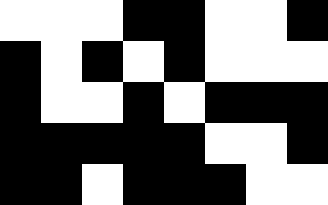[["white", "white", "white", "black", "black", "white", "white", "black"], ["black", "white", "black", "white", "black", "white", "white", "white"], ["black", "white", "white", "black", "white", "black", "black", "black"], ["black", "black", "black", "black", "black", "white", "white", "black"], ["black", "black", "white", "black", "black", "black", "white", "white"]]